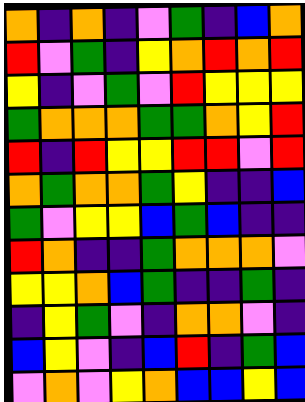[["orange", "indigo", "orange", "indigo", "violet", "green", "indigo", "blue", "orange"], ["red", "violet", "green", "indigo", "yellow", "orange", "red", "orange", "red"], ["yellow", "indigo", "violet", "green", "violet", "red", "yellow", "yellow", "yellow"], ["green", "orange", "orange", "orange", "green", "green", "orange", "yellow", "red"], ["red", "indigo", "red", "yellow", "yellow", "red", "red", "violet", "red"], ["orange", "green", "orange", "orange", "green", "yellow", "indigo", "indigo", "blue"], ["green", "violet", "yellow", "yellow", "blue", "green", "blue", "indigo", "indigo"], ["red", "orange", "indigo", "indigo", "green", "orange", "orange", "orange", "violet"], ["yellow", "yellow", "orange", "blue", "green", "indigo", "indigo", "green", "indigo"], ["indigo", "yellow", "green", "violet", "indigo", "orange", "orange", "violet", "indigo"], ["blue", "yellow", "violet", "indigo", "blue", "red", "indigo", "green", "blue"], ["violet", "orange", "violet", "yellow", "orange", "blue", "blue", "yellow", "blue"]]